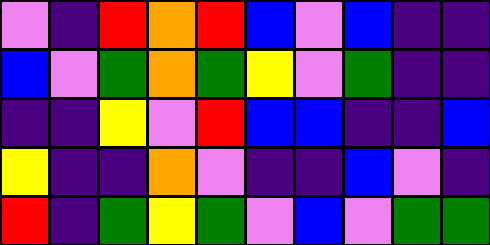[["violet", "indigo", "red", "orange", "red", "blue", "violet", "blue", "indigo", "indigo"], ["blue", "violet", "green", "orange", "green", "yellow", "violet", "green", "indigo", "indigo"], ["indigo", "indigo", "yellow", "violet", "red", "blue", "blue", "indigo", "indigo", "blue"], ["yellow", "indigo", "indigo", "orange", "violet", "indigo", "indigo", "blue", "violet", "indigo"], ["red", "indigo", "green", "yellow", "green", "violet", "blue", "violet", "green", "green"]]